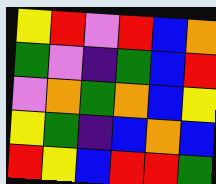[["yellow", "red", "violet", "red", "blue", "orange"], ["green", "violet", "indigo", "green", "blue", "red"], ["violet", "orange", "green", "orange", "blue", "yellow"], ["yellow", "green", "indigo", "blue", "orange", "blue"], ["red", "yellow", "blue", "red", "red", "green"]]